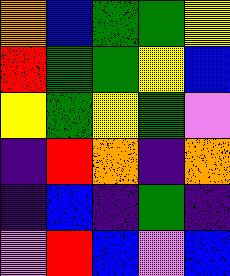[["orange", "blue", "green", "green", "yellow"], ["red", "green", "green", "yellow", "blue"], ["yellow", "green", "yellow", "green", "violet"], ["indigo", "red", "orange", "indigo", "orange"], ["indigo", "blue", "indigo", "green", "indigo"], ["violet", "red", "blue", "violet", "blue"]]